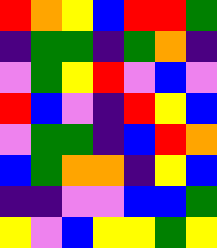[["red", "orange", "yellow", "blue", "red", "red", "green"], ["indigo", "green", "green", "indigo", "green", "orange", "indigo"], ["violet", "green", "yellow", "red", "violet", "blue", "violet"], ["red", "blue", "violet", "indigo", "red", "yellow", "blue"], ["violet", "green", "green", "indigo", "blue", "red", "orange"], ["blue", "green", "orange", "orange", "indigo", "yellow", "blue"], ["indigo", "indigo", "violet", "violet", "blue", "blue", "green"], ["yellow", "violet", "blue", "yellow", "yellow", "green", "yellow"]]